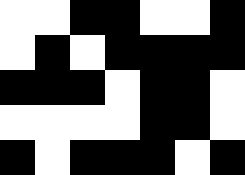[["white", "white", "black", "black", "white", "white", "black"], ["white", "black", "white", "black", "black", "black", "black"], ["black", "black", "black", "white", "black", "black", "white"], ["white", "white", "white", "white", "black", "black", "white"], ["black", "white", "black", "black", "black", "white", "black"]]